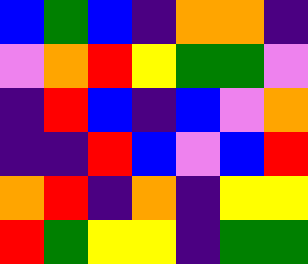[["blue", "green", "blue", "indigo", "orange", "orange", "indigo"], ["violet", "orange", "red", "yellow", "green", "green", "violet"], ["indigo", "red", "blue", "indigo", "blue", "violet", "orange"], ["indigo", "indigo", "red", "blue", "violet", "blue", "red"], ["orange", "red", "indigo", "orange", "indigo", "yellow", "yellow"], ["red", "green", "yellow", "yellow", "indigo", "green", "green"]]